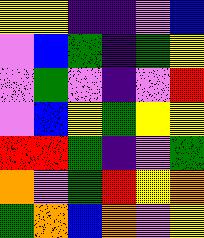[["yellow", "yellow", "indigo", "indigo", "violet", "blue"], ["violet", "blue", "green", "indigo", "green", "yellow"], ["violet", "green", "violet", "indigo", "violet", "red"], ["violet", "blue", "yellow", "green", "yellow", "yellow"], ["red", "red", "green", "indigo", "violet", "green"], ["orange", "violet", "green", "red", "yellow", "orange"], ["green", "orange", "blue", "orange", "violet", "yellow"]]